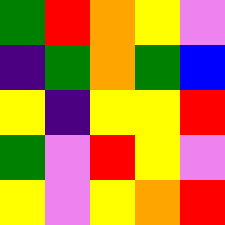[["green", "red", "orange", "yellow", "violet"], ["indigo", "green", "orange", "green", "blue"], ["yellow", "indigo", "yellow", "yellow", "red"], ["green", "violet", "red", "yellow", "violet"], ["yellow", "violet", "yellow", "orange", "red"]]